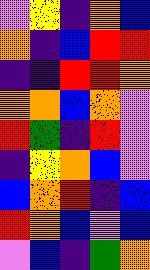[["violet", "yellow", "indigo", "orange", "blue"], ["orange", "indigo", "blue", "red", "red"], ["indigo", "indigo", "red", "red", "orange"], ["orange", "orange", "blue", "orange", "violet"], ["red", "green", "indigo", "red", "violet"], ["indigo", "yellow", "orange", "blue", "violet"], ["blue", "orange", "red", "indigo", "blue"], ["red", "orange", "blue", "violet", "blue"], ["violet", "blue", "indigo", "green", "orange"]]